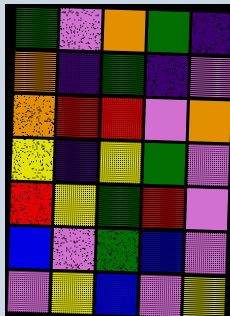[["green", "violet", "orange", "green", "indigo"], ["orange", "indigo", "green", "indigo", "violet"], ["orange", "red", "red", "violet", "orange"], ["yellow", "indigo", "yellow", "green", "violet"], ["red", "yellow", "green", "red", "violet"], ["blue", "violet", "green", "blue", "violet"], ["violet", "yellow", "blue", "violet", "yellow"]]